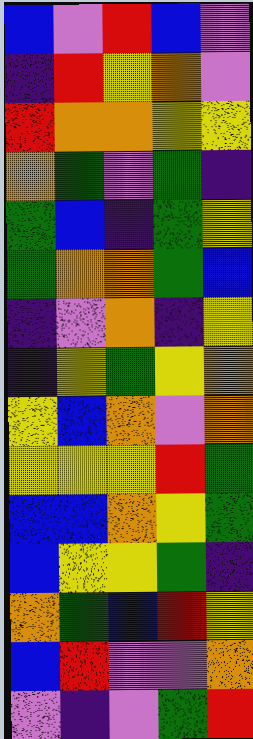[["blue", "violet", "red", "blue", "violet"], ["indigo", "red", "yellow", "orange", "violet"], ["red", "orange", "orange", "yellow", "yellow"], ["orange", "green", "violet", "green", "indigo"], ["green", "blue", "indigo", "green", "yellow"], ["green", "orange", "orange", "green", "blue"], ["indigo", "violet", "orange", "indigo", "yellow"], ["indigo", "yellow", "green", "yellow", "orange"], ["yellow", "blue", "orange", "violet", "orange"], ["yellow", "yellow", "yellow", "red", "green"], ["blue", "blue", "orange", "yellow", "green"], ["blue", "yellow", "yellow", "green", "indigo"], ["orange", "green", "blue", "red", "yellow"], ["blue", "red", "violet", "violet", "orange"], ["violet", "indigo", "violet", "green", "red"]]